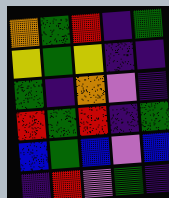[["orange", "green", "red", "indigo", "green"], ["yellow", "green", "yellow", "indigo", "indigo"], ["green", "indigo", "orange", "violet", "indigo"], ["red", "green", "red", "indigo", "green"], ["blue", "green", "blue", "violet", "blue"], ["indigo", "red", "violet", "green", "indigo"]]